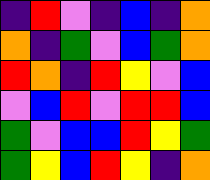[["indigo", "red", "violet", "indigo", "blue", "indigo", "orange"], ["orange", "indigo", "green", "violet", "blue", "green", "orange"], ["red", "orange", "indigo", "red", "yellow", "violet", "blue"], ["violet", "blue", "red", "violet", "red", "red", "blue"], ["green", "violet", "blue", "blue", "red", "yellow", "green"], ["green", "yellow", "blue", "red", "yellow", "indigo", "orange"]]